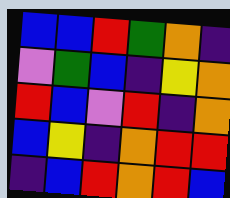[["blue", "blue", "red", "green", "orange", "indigo"], ["violet", "green", "blue", "indigo", "yellow", "orange"], ["red", "blue", "violet", "red", "indigo", "orange"], ["blue", "yellow", "indigo", "orange", "red", "red"], ["indigo", "blue", "red", "orange", "red", "blue"]]